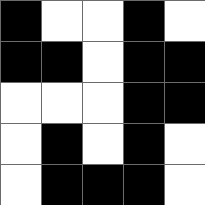[["black", "white", "white", "black", "white"], ["black", "black", "white", "black", "black"], ["white", "white", "white", "black", "black"], ["white", "black", "white", "black", "white"], ["white", "black", "black", "black", "white"]]